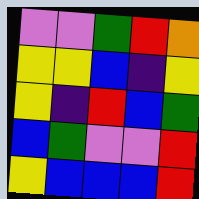[["violet", "violet", "green", "red", "orange"], ["yellow", "yellow", "blue", "indigo", "yellow"], ["yellow", "indigo", "red", "blue", "green"], ["blue", "green", "violet", "violet", "red"], ["yellow", "blue", "blue", "blue", "red"]]